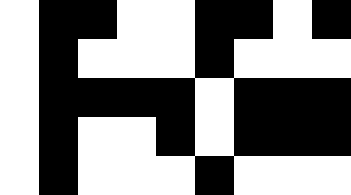[["white", "black", "black", "white", "white", "black", "black", "white", "black"], ["white", "black", "white", "white", "white", "black", "white", "white", "white"], ["white", "black", "black", "black", "black", "white", "black", "black", "black"], ["white", "black", "white", "white", "black", "white", "black", "black", "black"], ["white", "black", "white", "white", "white", "black", "white", "white", "white"]]